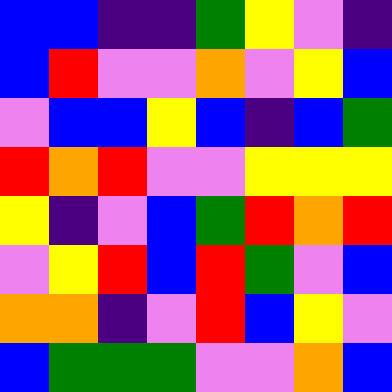[["blue", "blue", "indigo", "indigo", "green", "yellow", "violet", "indigo"], ["blue", "red", "violet", "violet", "orange", "violet", "yellow", "blue"], ["violet", "blue", "blue", "yellow", "blue", "indigo", "blue", "green"], ["red", "orange", "red", "violet", "violet", "yellow", "yellow", "yellow"], ["yellow", "indigo", "violet", "blue", "green", "red", "orange", "red"], ["violet", "yellow", "red", "blue", "red", "green", "violet", "blue"], ["orange", "orange", "indigo", "violet", "red", "blue", "yellow", "violet"], ["blue", "green", "green", "green", "violet", "violet", "orange", "blue"]]